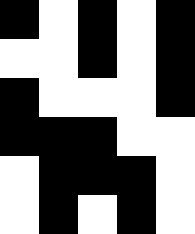[["black", "white", "black", "white", "black"], ["white", "white", "black", "white", "black"], ["black", "white", "white", "white", "black"], ["black", "black", "black", "white", "white"], ["white", "black", "black", "black", "white"], ["white", "black", "white", "black", "white"]]